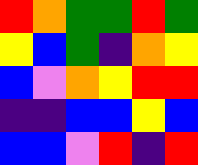[["red", "orange", "green", "green", "red", "green"], ["yellow", "blue", "green", "indigo", "orange", "yellow"], ["blue", "violet", "orange", "yellow", "red", "red"], ["indigo", "indigo", "blue", "blue", "yellow", "blue"], ["blue", "blue", "violet", "red", "indigo", "red"]]